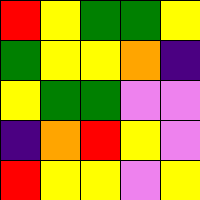[["red", "yellow", "green", "green", "yellow"], ["green", "yellow", "yellow", "orange", "indigo"], ["yellow", "green", "green", "violet", "violet"], ["indigo", "orange", "red", "yellow", "violet"], ["red", "yellow", "yellow", "violet", "yellow"]]